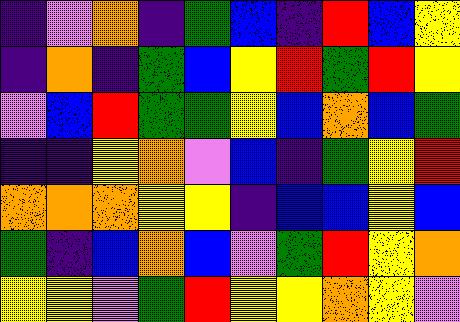[["indigo", "violet", "orange", "indigo", "green", "blue", "indigo", "red", "blue", "yellow"], ["indigo", "orange", "indigo", "green", "blue", "yellow", "red", "green", "red", "yellow"], ["violet", "blue", "red", "green", "green", "yellow", "blue", "orange", "blue", "green"], ["indigo", "indigo", "yellow", "orange", "violet", "blue", "indigo", "green", "yellow", "red"], ["orange", "orange", "orange", "yellow", "yellow", "indigo", "blue", "blue", "yellow", "blue"], ["green", "indigo", "blue", "orange", "blue", "violet", "green", "red", "yellow", "orange"], ["yellow", "yellow", "violet", "green", "red", "yellow", "yellow", "orange", "yellow", "violet"]]